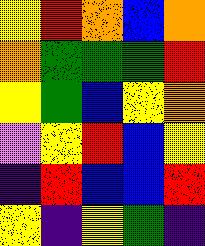[["yellow", "red", "orange", "blue", "orange"], ["orange", "green", "green", "green", "red"], ["yellow", "green", "blue", "yellow", "orange"], ["violet", "yellow", "red", "blue", "yellow"], ["indigo", "red", "blue", "blue", "red"], ["yellow", "indigo", "yellow", "green", "indigo"]]